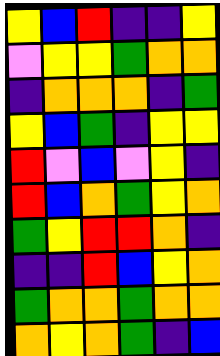[["yellow", "blue", "red", "indigo", "indigo", "yellow"], ["violet", "yellow", "yellow", "green", "orange", "orange"], ["indigo", "orange", "orange", "orange", "indigo", "green"], ["yellow", "blue", "green", "indigo", "yellow", "yellow"], ["red", "violet", "blue", "violet", "yellow", "indigo"], ["red", "blue", "orange", "green", "yellow", "orange"], ["green", "yellow", "red", "red", "orange", "indigo"], ["indigo", "indigo", "red", "blue", "yellow", "orange"], ["green", "orange", "orange", "green", "orange", "orange"], ["orange", "yellow", "orange", "green", "indigo", "blue"]]